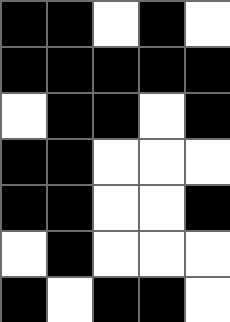[["black", "black", "white", "black", "white"], ["black", "black", "black", "black", "black"], ["white", "black", "black", "white", "black"], ["black", "black", "white", "white", "white"], ["black", "black", "white", "white", "black"], ["white", "black", "white", "white", "white"], ["black", "white", "black", "black", "white"]]